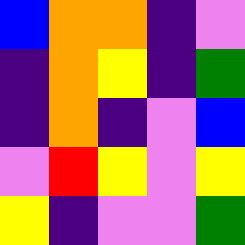[["blue", "orange", "orange", "indigo", "violet"], ["indigo", "orange", "yellow", "indigo", "green"], ["indigo", "orange", "indigo", "violet", "blue"], ["violet", "red", "yellow", "violet", "yellow"], ["yellow", "indigo", "violet", "violet", "green"]]